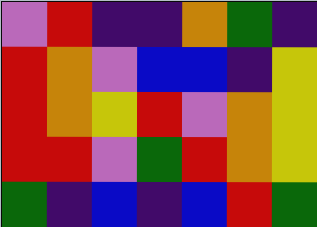[["violet", "red", "indigo", "indigo", "orange", "green", "indigo"], ["red", "orange", "violet", "blue", "blue", "indigo", "yellow"], ["red", "orange", "yellow", "red", "violet", "orange", "yellow"], ["red", "red", "violet", "green", "red", "orange", "yellow"], ["green", "indigo", "blue", "indigo", "blue", "red", "green"]]